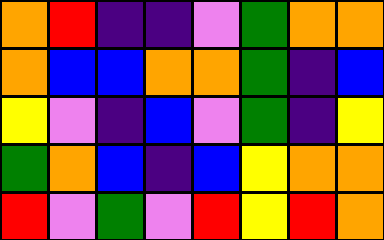[["orange", "red", "indigo", "indigo", "violet", "green", "orange", "orange"], ["orange", "blue", "blue", "orange", "orange", "green", "indigo", "blue"], ["yellow", "violet", "indigo", "blue", "violet", "green", "indigo", "yellow"], ["green", "orange", "blue", "indigo", "blue", "yellow", "orange", "orange"], ["red", "violet", "green", "violet", "red", "yellow", "red", "orange"]]